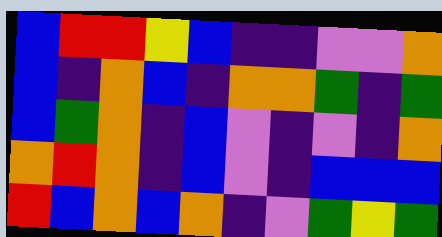[["blue", "red", "red", "yellow", "blue", "indigo", "indigo", "violet", "violet", "orange"], ["blue", "indigo", "orange", "blue", "indigo", "orange", "orange", "green", "indigo", "green"], ["blue", "green", "orange", "indigo", "blue", "violet", "indigo", "violet", "indigo", "orange"], ["orange", "red", "orange", "indigo", "blue", "violet", "indigo", "blue", "blue", "blue"], ["red", "blue", "orange", "blue", "orange", "indigo", "violet", "green", "yellow", "green"]]